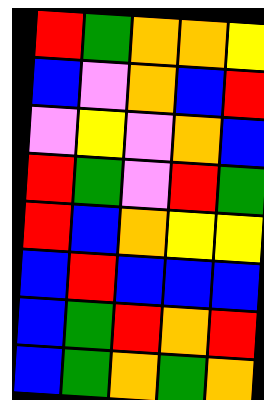[["red", "green", "orange", "orange", "yellow"], ["blue", "violet", "orange", "blue", "red"], ["violet", "yellow", "violet", "orange", "blue"], ["red", "green", "violet", "red", "green"], ["red", "blue", "orange", "yellow", "yellow"], ["blue", "red", "blue", "blue", "blue"], ["blue", "green", "red", "orange", "red"], ["blue", "green", "orange", "green", "orange"]]